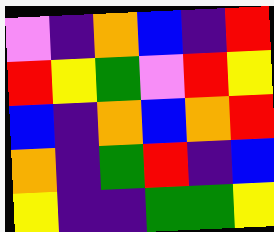[["violet", "indigo", "orange", "blue", "indigo", "red"], ["red", "yellow", "green", "violet", "red", "yellow"], ["blue", "indigo", "orange", "blue", "orange", "red"], ["orange", "indigo", "green", "red", "indigo", "blue"], ["yellow", "indigo", "indigo", "green", "green", "yellow"]]